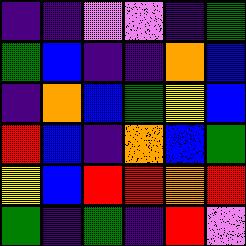[["indigo", "indigo", "violet", "violet", "indigo", "green"], ["green", "blue", "indigo", "indigo", "orange", "blue"], ["indigo", "orange", "blue", "green", "yellow", "blue"], ["red", "blue", "indigo", "orange", "blue", "green"], ["yellow", "blue", "red", "red", "orange", "red"], ["green", "indigo", "green", "indigo", "red", "violet"]]